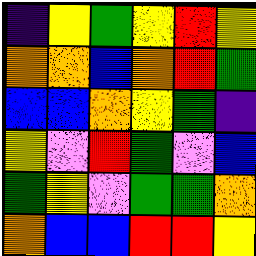[["indigo", "yellow", "green", "yellow", "red", "yellow"], ["orange", "orange", "blue", "orange", "red", "green"], ["blue", "blue", "orange", "yellow", "green", "indigo"], ["yellow", "violet", "red", "green", "violet", "blue"], ["green", "yellow", "violet", "green", "green", "orange"], ["orange", "blue", "blue", "red", "red", "yellow"]]